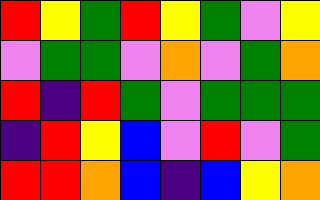[["red", "yellow", "green", "red", "yellow", "green", "violet", "yellow"], ["violet", "green", "green", "violet", "orange", "violet", "green", "orange"], ["red", "indigo", "red", "green", "violet", "green", "green", "green"], ["indigo", "red", "yellow", "blue", "violet", "red", "violet", "green"], ["red", "red", "orange", "blue", "indigo", "blue", "yellow", "orange"]]